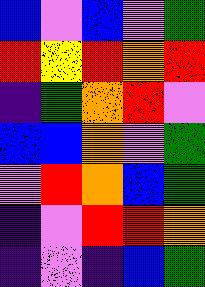[["blue", "violet", "blue", "violet", "green"], ["red", "yellow", "red", "orange", "red"], ["indigo", "green", "orange", "red", "violet"], ["blue", "blue", "orange", "violet", "green"], ["violet", "red", "orange", "blue", "green"], ["indigo", "violet", "red", "red", "orange"], ["indigo", "violet", "indigo", "blue", "green"]]